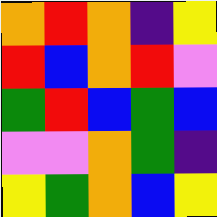[["orange", "red", "orange", "indigo", "yellow"], ["red", "blue", "orange", "red", "violet"], ["green", "red", "blue", "green", "blue"], ["violet", "violet", "orange", "green", "indigo"], ["yellow", "green", "orange", "blue", "yellow"]]